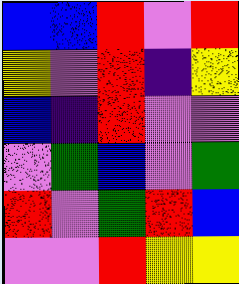[["blue", "blue", "red", "violet", "red"], ["yellow", "violet", "red", "indigo", "yellow"], ["blue", "indigo", "red", "violet", "violet"], ["violet", "green", "blue", "violet", "green"], ["red", "violet", "green", "red", "blue"], ["violet", "violet", "red", "yellow", "yellow"]]